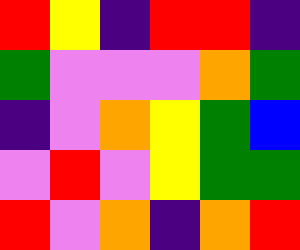[["red", "yellow", "indigo", "red", "red", "indigo"], ["green", "violet", "violet", "violet", "orange", "green"], ["indigo", "violet", "orange", "yellow", "green", "blue"], ["violet", "red", "violet", "yellow", "green", "green"], ["red", "violet", "orange", "indigo", "orange", "red"]]